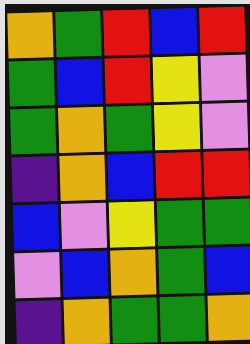[["orange", "green", "red", "blue", "red"], ["green", "blue", "red", "yellow", "violet"], ["green", "orange", "green", "yellow", "violet"], ["indigo", "orange", "blue", "red", "red"], ["blue", "violet", "yellow", "green", "green"], ["violet", "blue", "orange", "green", "blue"], ["indigo", "orange", "green", "green", "orange"]]